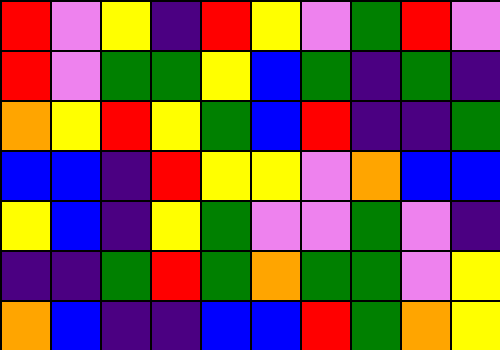[["red", "violet", "yellow", "indigo", "red", "yellow", "violet", "green", "red", "violet"], ["red", "violet", "green", "green", "yellow", "blue", "green", "indigo", "green", "indigo"], ["orange", "yellow", "red", "yellow", "green", "blue", "red", "indigo", "indigo", "green"], ["blue", "blue", "indigo", "red", "yellow", "yellow", "violet", "orange", "blue", "blue"], ["yellow", "blue", "indigo", "yellow", "green", "violet", "violet", "green", "violet", "indigo"], ["indigo", "indigo", "green", "red", "green", "orange", "green", "green", "violet", "yellow"], ["orange", "blue", "indigo", "indigo", "blue", "blue", "red", "green", "orange", "yellow"]]